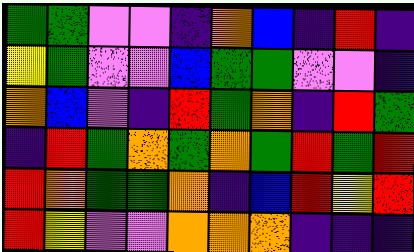[["green", "green", "violet", "violet", "indigo", "orange", "blue", "indigo", "red", "indigo"], ["yellow", "green", "violet", "violet", "blue", "green", "green", "violet", "violet", "indigo"], ["orange", "blue", "violet", "indigo", "red", "green", "orange", "indigo", "red", "green"], ["indigo", "red", "green", "orange", "green", "orange", "green", "red", "green", "red"], ["red", "orange", "green", "green", "orange", "indigo", "blue", "red", "yellow", "red"], ["red", "yellow", "violet", "violet", "orange", "orange", "orange", "indigo", "indigo", "indigo"]]